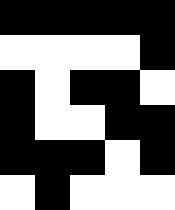[["black", "black", "black", "black", "black"], ["white", "white", "white", "white", "black"], ["black", "white", "black", "black", "white"], ["black", "white", "white", "black", "black"], ["black", "black", "black", "white", "black"], ["white", "black", "white", "white", "white"]]